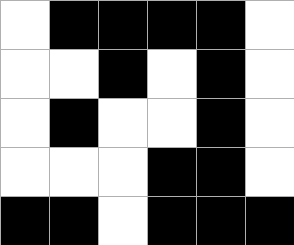[["white", "black", "black", "black", "black", "white"], ["white", "white", "black", "white", "black", "white"], ["white", "black", "white", "white", "black", "white"], ["white", "white", "white", "black", "black", "white"], ["black", "black", "white", "black", "black", "black"]]